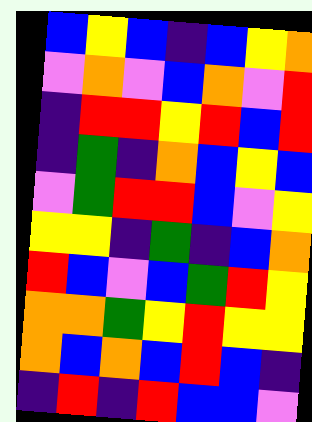[["blue", "yellow", "blue", "indigo", "blue", "yellow", "orange"], ["violet", "orange", "violet", "blue", "orange", "violet", "red"], ["indigo", "red", "red", "yellow", "red", "blue", "red"], ["indigo", "green", "indigo", "orange", "blue", "yellow", "blue"], ["violet", "green", "red", "red", "blue", "violet", "yellow"], ["yellow", "yellow", "indigo", "green", "indigo", "blue", "orange"], ["red", "blue", "violet", "blue", "green", "red", "yellow"], ["orange", "orange", "green", "yellow", "red", "yellow", "yellow"], ["orange", "blue", "orange", "blue", "red", "blue", "indigo"], ["indigo", "red", "indigo", "red", "blue", "blue", "violet"]]